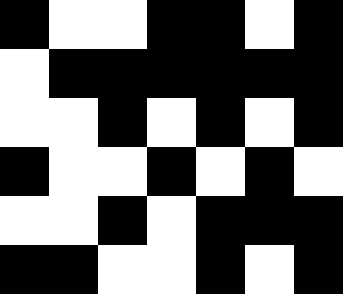[["black", "white", "white", "black", "black", "white", "black"], ["white", "black", "black", "black", "black", "black", "black"], ["white", "white", "black", "white", "black", "white", "black"], ["black", "white", "white", "black", "white", "black", "white"], ["white", "white", "black", "white", "black", "black", "black"], ["black", "black", "white", "white", "black", "white", "black"]]